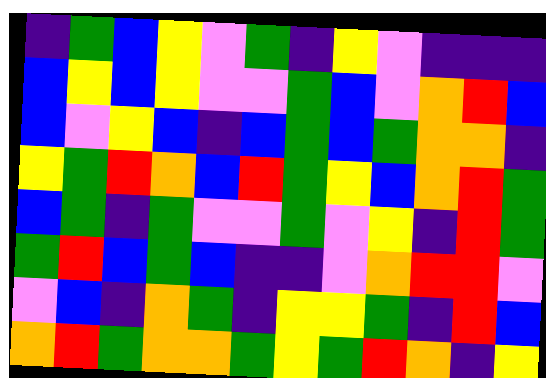[["indigo", "green", "blue", "yellow", "violet", "green", "indigo", "yellow", "violet", "indigo", "indigo", "indigo"], ["blue", "yellow", "blue", "yellow", "violet", "violet", "green", "blue", "violet", "orange", "red", "blue"], ["blue", "violet", "yellow", "blue", "indigo", "blue", "green", "blue", "green", "orange", "orange", "indigo"], ["yellow", "green", "red", "orange", "blue", "red", "green", "yellow", "blue", "orange", "red", "green"], ["blue", "green", "indigo", "green", "violet", "violet", "green", "violet", "yellow", "indigo", "red", "green"], ["green", "red", "blue", "green", "blue", "indigo", "indigo", "violet", "orange", "red", "red", "violet"], ["violet", "blue", "indigo", "orange", "green", "indigo", "yellow", "yellow", "green", "indigo", "red", "blue"], ["orange", "red", "green", "orange", "orange", "green", "yellow", "green", "red", "orange", "indigo", "yellow"]]